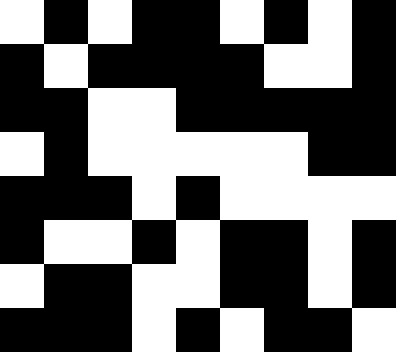[["white", "black", "white", "black", "black", "white", "black", "white", "black"], ["black", "white", "black", "black", "black", "black", "white", "white", "black"], ["black", "black", "white", "white", "black", "black", "black", "black", "black"], ["white", "black", "white", "white", "white", "white", "white", "black", "black"], ["black", "black", "black", "white", "black", "white", "white", "white", "white"], ["black", "white", "white", "black", "white", "black", "black", "white", "black"], ["white", "black", "black", "white", "white", "black", "black", "white", "black"], ["black", "black", "black", "white", "black", "white", "black", "black", "white"]]